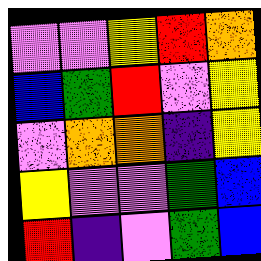[["violet", "violet", "yellow", "red", "orange"], ["blue", "green", "red", "violet", "yellow"], ["violet", "orange", "orange", "indigo", "yellow"], ["yellow", "violet", "violet", "green", "blue"], ["red", "indigo", "violet", "green", "blue"]]